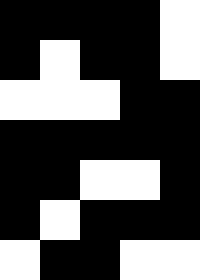[["black", "black", "black", "black", "white"], ["black", "white", "black", "black", "white"], ["white", "white", "white", "black", "black"], ["black", "black", "black", "black", "black"], ["black", "black", "white", "white", "black"], ["black", "white", "black", "black", "black"], ["white", "black", "black", "white", "white"]]